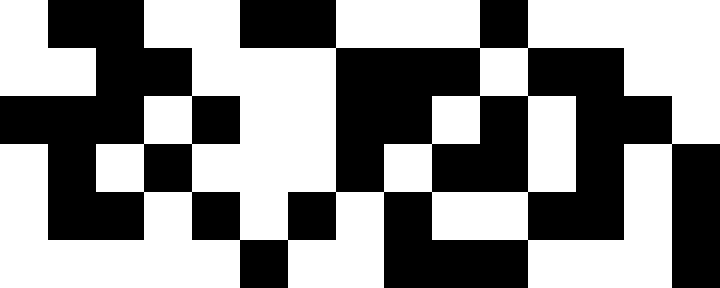[["white", "black", "black", "white", "white", "black", "black", "white", "white", "white", "black", "white", "white", "white", "white"], ["white", "white", "black", "black", "white", "white", "white", "black", "black", "black", "white", "black", "black", "white", "white"], ["black", "black", "black", "white", "black", "white", "white", "black", "black", "white", "black", "white", "black", "black", "white"], ["white", "black", "white", "black", "white", "white", "white", "black", "white", "black", "black", "white", "black", "white", "black"], ["white", "black", "black", "white", "black", "white", "black", "white", "black", "white", "white", "black", "black", "white", "black"], ["white", "white", "white", "white", "white", "black", "white", "white", "black", "black", "black", "white", "white", "white", "black"]]